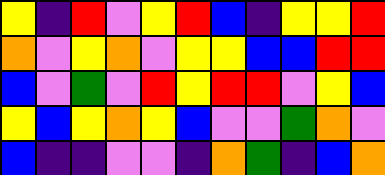[["yellow", "indigo", "red", "violet", "yellow", "red", "blue", "indigo", "yellow", "yellow", "red"], ["orange", "violet", "yellow", "orange", "violet", "yellow", "yellow", "blue", "blue", "red", "red"], ["blue", "violet", "green", "violet", "red", "yellow", "red", "red", "violet", "yellow", "blue"], ["yellow", "blue", "yellow", "orange", "yellow", "blue", "violet", "violet", "green", "orange", "violet"], ["blue", "indigo", "indigo", "violet", "violet", "indigo", "orange", "green", "indigo", "blue", "orange"]]